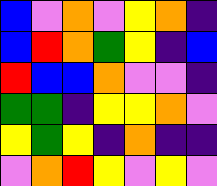[["blue", "violet", "orange", "violet", "yellow", "orange", "indigo"], ["blue", "red", "orange", "green", "yellow", "indigo", "blue"], ["red", "blue", "blue", "orange", "violet", "violet", "indigo"], ["green", "green", "indigo", "yellow", "yellow", "orange", "violet"], ["yellow", "green", "yellow", "indigo", "orange", "indigo", "indigo"], ["violet", "orange", "red", "yellow", "violet", "yellow", "violet"]]